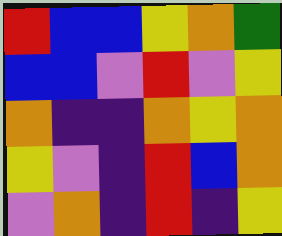[["red", "blue", "blue", "yellow", "orange", "green"], ["blue", "blue", "violet", "red", "violet", "yellow"], ["orange", "indigo", "indigo", "orange", "yellow", "orange"], ["yellow", "violet", "indigo", "red", "blue", "orange"], ["violet", "orange", "indigo", "red", "indigo", "yellow"]]